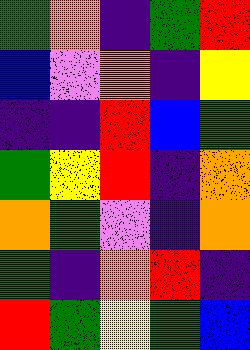[["green", "orange", "indigo", "green", "red"], ["blue", "violet", "orange", "indigo", "yellow"], ["indigo", "indigo", "red", "blue", "green"], ["green", "yellow", "red", "indigo", "orange"], ["orange", "green", "violet", "indigo", "orange"], ["green", "indigo", "orange", "red", "indigo"], ["red", "green", "yellow", "green", "blue"]]